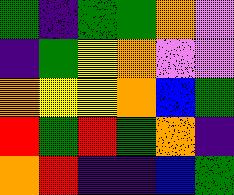[["green", "indigo", "green", "green", "orange", "violet"], ["indigo", "green", "yellow", "orange", "violet", "violet"], ["orange", "yellow", "yellow", "orange", "blue", "green"], ["red", "green", "red", "green", "orange", "indigo"], ["orange", "red", "indigo", "indigo", "blue", "green"]]